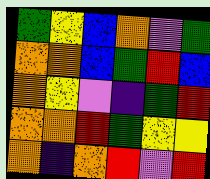[["green", "yellow", "blue", "orange", "violet", "green"], ["orange", "orange", "blue", "green", "red", "blue"], ["orange", "yellow", "violet", "indigo", "green", "red"], ["orange", "orange", "red", "green", "yellow", "yellow"], ["orange", "indigo", "orange", "red", "violet", "red"]]